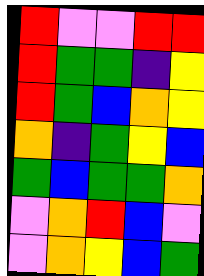[["red", "violet", "violet", "red", "red"], ["red", "green", "green", "indigo", "yellow"], ["red", "green", "blue", "orange", "yellow"], ["orange", "indigo", "green", "yellow", "blue"], ["green", "blue", "green", "green", "orange"], ["violet", "orange", "red", "blue", "violet"], ["violet", "orange", "yellow", "blue", "green"]]